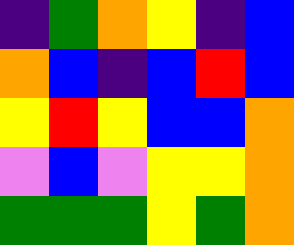[["indigo", "green", "orange", "yellow", "indigo", "blue"], ["orange", "blue", "indigo", "blue", "red", "blue"], ["yellow", "red", "yellow", "blue", "blue", "orange"], ["violet", "blue", "violet", "yellow", "yellow", "orange"], ["green", "green", "green", "yellow", "green", "orange"]]